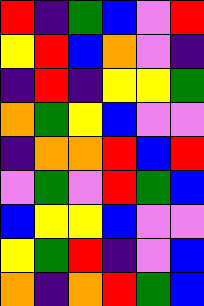[["red", "indigo", "green", "blue", "violet", "red"], ["yellow", "red", "blue", "orange", "violet", "indigo"], ["indigo", "red", "indigo", "yellow", "yellow", "green"], ["orange", "green", "yellow", "blue", "violet", "violet"], ["indigo", "orange", "orange", "red", "blue", "red"], ["violet", "green", "violet", "red", "green", "blue"], ["blue", "yellow", "yellow", "blue", "violet", "violet"], ["yellow", "green", "red", "indigo", "violet", "blue"], ["orange", "indigo", "orange", "red", "green", "blue"]]